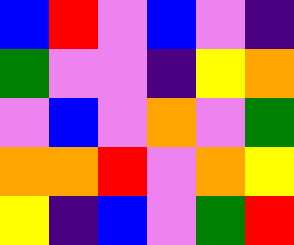[["blue", "red", "violet", "blue", "violet", "indigo"], ["green", "violet", "violet", "indigo", "yellow", "orange"], ["violet", "blue", "violet", "orange", "violet", "green"], ["orange", "orange", "red", "violet", "orange", "yellow"], ["yellow", "indigo", "blue", "violet", "green", "red"]]